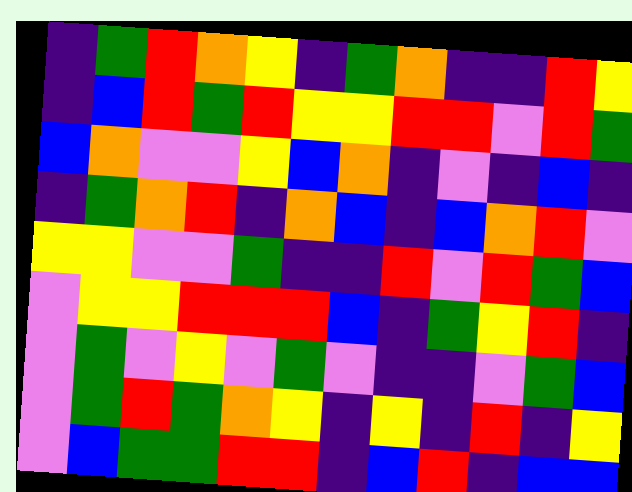[["indigo", "green", "red", "orange", "yellow", "indigo", "green", "orange", "indigo", "indigo", "red", "yellow"], ["indigo", "blue", "red", "green", "red", "yellow", "yellow", "red", "red", "violet", "red", "green"], ["blue", "orange", "violet", "violet", "yellow", "blue", "orange", "indigo", "violet", "indigo", "blue", "indigo"], ["indigo", "green", "orange", "red", "indigo", "orange", "blue", "indigo", "blue", "orange", "red", "violet"], ["yellow", "yellow", "violet", "violet", "green", "indigo", "indigo", "red", "violet", "red", "green", "blue"], ["violet", "yellow", "yellow", "red", "red", "red", "blue", "indigo", "green", "yellow", "red", "indigo"], ["violet", "green", "violet", "yellow", "violet", "green", "violet", "indigo", "indigo", "violet", "green", "blue"], ["violet", "green", "red", "green", "orange", "yellow", "indigo", "yellow", "indigo", "red", "indigo", "yellow"], ["violet", "blue", "green", "green", "red", "red", "indigo", "blue", "red", "indigo", "blue", "blue"]]